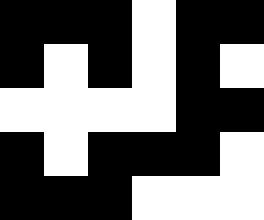[["black", "black", "black", "white", "black", "black"], ["black", "white", "black", "white", "black", "white"], ["white", "white", "white", "white", "black", "black"], ["black", "white", "black", "black", "black", "white"], ["black", "black", "black", "white", "white", "white"]]